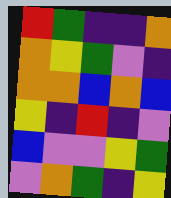[["red", "green", "indigo", "indigo", "orange"], ["orange", "yellow", "green", "violet", "indigo"], ["orange", "orange", "blue", "orange", "blue"], ["yellow", "indigo", "red", "indigo", "violet"], ["blue", "violet", "violet", "yellow", "green"], ["violet", "orange", "green", "indigo", "yellow"]]